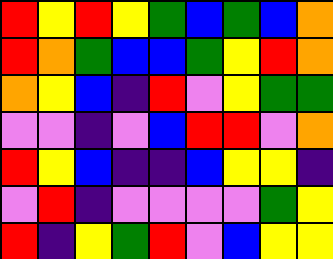[["red", "yellow", "red", "yellow", "green", "blue", "green", "blue", "orange"], ["red", "orange", "green", "blue", "blue", "green", "yellow", "red", "orange"], ["orange", "yellow", "blue", "indigo", "red", "violet", "yellow", "green", "green"], ["violet", "violet", "indigo", "violet", "blue", "red", "red", "violet", "orange"], ["red", "yellow", "blue", "indigo", "indigo", "blue", "yellow", "yellow", "indigo"], ["violet", "red", "indigo", "violet", "violet", "violet", "violet", "green", "yellow"], ["red", "indigo", "yellow", "green", "red", "violet", "blue", "yellow", "yellow"]]